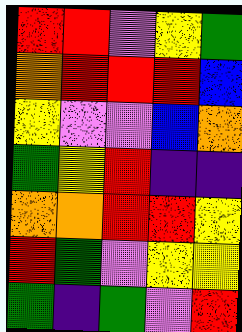[["red", "red", "violet", "yellow", "green"], ["orange", "red", "red", "red", "blue"], ["yellow", "violet", "violet", "blue", "orange"], ["green", "yellow", "red", "indigo", "indigo"], ["orange", "orange", "red", "red", "yellow"], ["red", "green", "violet", "yellow", "yellow"], ["green", "indigo", "green", "violet", "red"]]